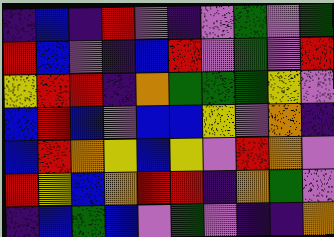[["indigo", "blue", "indigo", "red", "violet", "indigo", "violet", "green", "violet", "green"], ["red", "blue", "violet", "indigo", "blue", "red", "violet", "green", "violet", "red"], ["yellow", "red", "red", "indigo", "orange", "green", "green", "green", "yellow", "violet"], ["blue", "red", "blue", "violet", "blue", "blue", "yellow", "violet", "orange", "indigo"], ["blue", "red", "orange", "yellow", "blue", "yellow", "violet", "red", "orange", "violet"], ["red", "yellow", "blue", "orange", "red", "red", "indigo", "orange", "green", "violet"], ["indigo", "blue", "green", "blue", "violet", "green", "violet", "indigo", "indigo", "orange"]]